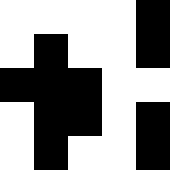[["white", "white", "white", "white", "black"], ["white", "black", "white", "white", "black"], ["black", "black", "black", "white", "white"], ["white", "black", "black", "white", "black"], ["white", "black", "white", "white", "black"]]